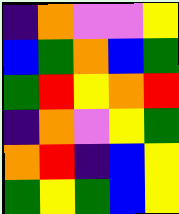[["indigo", "orange", "violet", "violet", "yellow"], ["blue", "green", "orange", "blue", "green"], ["green", "red", "yellow", "orange", "red"], ["indigo", "orange", "violet", "yellow", "green"], ["orange", "red", "indigo", "blue", "yellow"], ["green", "yellow", "green", "blue", "yellow"]]